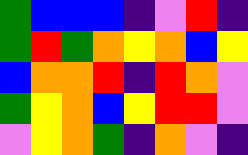[["green", "blue", "blue", "blue", "indigo", "violet", "red", "indigo"], ["green", "red", "green", "orange", "yellow", "orange", "blue", "yellow"], ["blue", "orange", "orange", "red", "indigo", "red", "orange", "violet"], ["green", "yellow", "orange", "blue", "yellow", "red", "red", "violet"], ["violet", "yellow", "orange", "green", "indigo", "orange", "violet", "indigo"]]